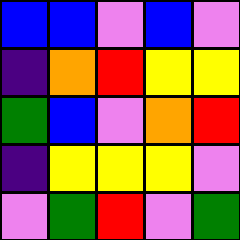[["blue", "blue", "violet", "blue", "violet"], ["indigo", "orange", "red", "yellow", "yellow"], ["green", "blue", "violet", "orange", "red"], ["indigo", "yellow", "yellow", "yellow", "violet"], ["violet", "green", "red", "violet", "green"]]